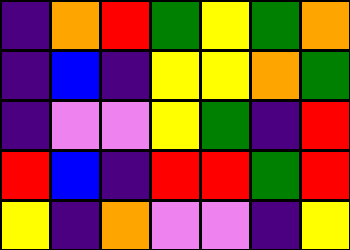[["indigo", "orange", "red", "green", "yellow", "green", "orange"], ["indigo", "blue", "indigo", "yellow", "yellow", "orange", "green"], ["indigo", "violet", "violet", "yellow", "green", "indigo", "red"], ["red", "blue", "indigo", "red", "red", "green", "red"], ["yellow", "indigo", "orange", "violet", "violet", "indigo", "yellow"]]